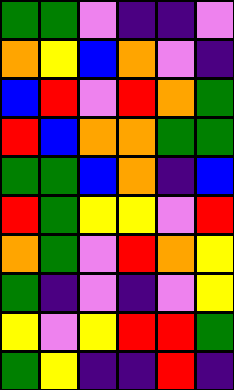[["green", "green", "violet", "indigo", "indigo", "violet"], ["orange", "yellow", "blue", "orange", "violet", "indigo"], ["blue", "red", "violet", "red", "orange", "green"], ["red", "blue", "orange", "orange", "green", "green"], ["green", "green", "blue", "orange", "indigo", "blue"], ["red", "green", "yellow", "yellow", "violet", "red"], ["orange", "green", "violet", "red", "orange", "yellow"], ["green", "indigo", "violet", "indigo", "violet", "yellow"], ["yellow", "violet", "yellow", "red", "red", "green"], ["green", "yellow", "indigo", "indigo", "red", "indigo"]]